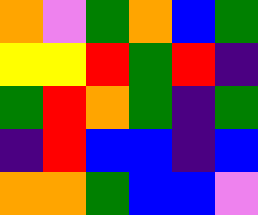[["orange", "violet", "green", "orange", "blue", "green"], ["yellow", "yellow", "red", "green", "red", "indigo"], ["green", "red", "orange", "green", "indigo", "green"], ["indigo", "red", "blue", "blue", "indigo", "blue"], ["orange", "orange", "green", "blue", "blue", "violet"]]